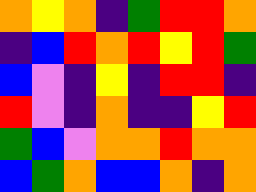[["orange", "yellow", "orange", "indigo", "green", "red", "red", "orange"], ["indigo", "blue", "red", "orange", "red", "yellow", "red", "green"], ["blue", "violet", "indigo", "yellow", "indigo", "red", "red", "indigo"], ["red", "violet", "indigo", "orange", "indigo", "indigo", "yellow", "red"], ["green", "blue", "violet", "orange", "orange", "red", "orange", "orange"], ["blue", "green", "orange", "blue", "blue", "orange", "indigo", "orange"]]